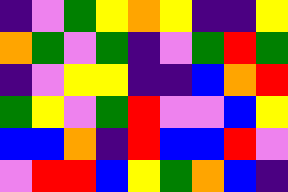[["indigo", "violet", "green", "yellow", "orange", "yellow", "indigo", "indigo", "yellow"], ["orange", "green", "violet", "green", "indigo", "violet", "green", "red", "green"], ["indigo", "violet", "yellow", "yellow", "indigo", "indigo", "blue", "orange", "red"], ["green", "yellow", "violet", "green", "red", "violet", "violet", "blue", "yellow"], ["blue", "blue", "orange", "indigo", "red", "blue", "blue", "red", "violet"], ["violet", "red", "red", "blue", "yellow", "green", "orange", "blue", "indigo"]]